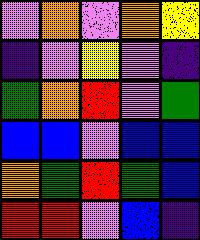[["violet", "orange", "violet", "orange", "yellow"], ["indigo", "violet", "yellow", "violet", "indigo"], ["green", "orange", "red", "violet", "green"], ["blue", "blue", "violet", "blue", "blue"], ["orange", "green", "red", "green", "blue"], ["red", "red", "violet", "blue", "indigo"]]